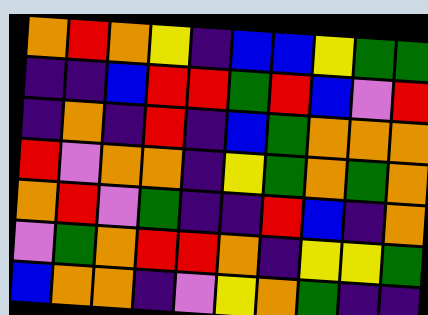[["orange", "red", "orange", "yellow", "indigo", "blue", "blue", "yellow", "green", "green"], ["indigo", "indigo", "blue", "red", "red", "green", "red", "blue", "violet", "red"], ["indigo", "orange", "indigo", "red", "indigo", "blue", "green", "orange", "orange", "orange"], ["red", "violet", "orange", "orange", "indigo", "yellow", "green", "orange", "green", "orange"], ["orange", "red", "violet", "green", "indigo", "indigo", "red", "blue", "indigo", "orange"], ["violet", "green", "orange", "red", "red", "orange", "indigo", "yellow", "yellow", "green"], ["blue", "orange", "orange", "indigo", "violet", "yellow", "orange", "green", "indigo", "indigo"]]